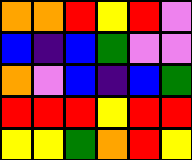[["orange", "orange", "red", "yellow", "red", "violet"], ["blue", "indigo", "blue", "green", "violet", "violet"], ["orange", "violet", "blue", "indigo", "blue", "green"], ["red", "red", "red", "yellow", "red", "red"], ["yellow", "yellow", "green", "orange", "red", "yellow"]]